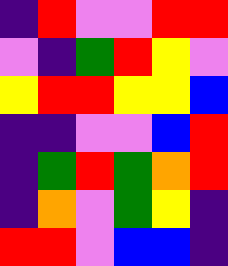[["indigo", "red", "violet", "violet", "red", "red"], ["violet", "indigo", "green", "red", "yellow", "violet"], ["yellow", "red", "red", "yellow", "yellow", "blue"], ["indigo", "indigo", "violet", "violet", "blue", "red"], ["indigo", "green", "red", "green", "orange", "red"], ["indigo", "orange", "violet", "green", "yellow", "indigo"], ["red", "red", "violet", "blue", "blue", "indigo"]]